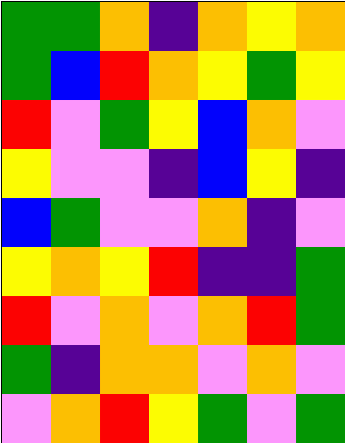[["green", "green", "orange", "indigo", "orange", "yellow", "orange"], ["green", "blue", "red", "orange", "yellow", "green", "yellow"], ["red", "violet", "green", "yellow", "blue", "orange", "violet"], ["yellow", "violet", "violet", "indigo", "blue", "yellow", "indigo"], ["blue", "green", "violet", "violet", "orange", "indigo", "violet"], ["yellow", "orange", "yellow", "red", "indigo", "indigo", "green"], ["red", "violet", "orange", "violet", "orange", "red", "green"], ["green", "indigo", "orange", "orange", "violet", "orange", "violet"], ["violet", "orange", "red", "yellow", "green", "violet", "green"]]